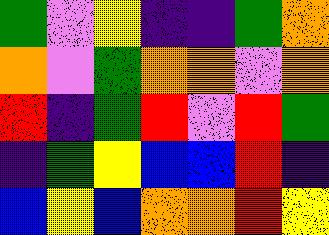[["green", "violet", "yellow", "indigo", "indigo", "green", "orange"], ["orange", "violet", "green", "orange", "orange", "violet", "orange"], ["red", "indigo", "green", "red", "violet", "red", "green"], ["indigo", "green", "yellow", "blue", "blue", "red", "indigo"], ["blue", "yellow", "blue", "orange", "orange", "red", "yellow"]]